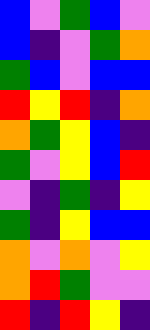[["blue", "violet", "green", "blue", "violet"], ["blue", "indigo", "violet", "green", "orange"], ["green", "blue", "violet", "blue", "blue"], ["red", "yellow", "red", "indigo", "orange"], ["orange", "green", "yellow", "blue", "indigo"], ["green", "violet", "yellow", "blue", "red"], ["violet", "indigo", "green", "indigo", "yellow"], ["green", "indigo", "yellow", "blue", "blue"], ["orange", "violet", "orange", "violet", "yellow"], ["orange", "red", "green", "violet", "violet"], ["red", "indigo", "red", "yellow", "indigo"]]